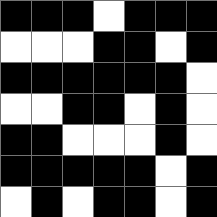[["black", "black", "black", "white", "black", "black", "black"], ["white", "white", "white", "black", "black", "white", "black"], ["black", "black", "black", "black", "black", "black", "white"], ["white", "white", "black", "black", "white", "black", "white"], ["black", "black", "white", "white", "white", "black", "white"], ["black", "black", "black", "black", "black", "white", "black"], ["white", "black", "white", "black", "black", "white", "black"]]